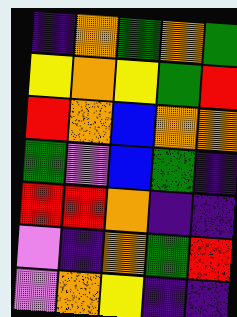[["indigo", "orange", "green", "orange", "green"], ["yellow", "orange", "yellow", "green", "red"], ["red", "orange", "blue", "orange", "orange"], ["green", "violet", "blue", "green", "indigo"], ["red", "red", "orange", "indigo", "indigo"], ["violet", "indigo", "orange", "green", "red"], ["violet", "orange", "yellow", "indigo", "indigo"]]